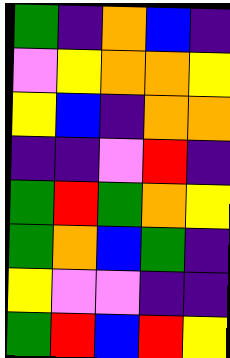[["green", "indigo", "orange", "blue", "indigo"], ["violet", "yellow", "orange", "orange", "yellow"], ["yellow", "blue", "indigo", "orange", "orange"], ["indigo", "indigo", "violet", "red", "indigo"], ["green", "red", "green", "orange", "yellow"], ["green", "orange", "blue", "green", "indigo"], ["yellow", "violet", "violet", "indigo", "indigo"], ["green", "red", "blue", "red", "yellow"]]